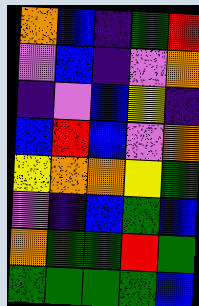[["orange", "blue", "indigo", "green", "red"], ["violet", "blue", "indigo", "violet", "orange"], ["indigo", "violet", "blue", "yellow", "indigo"], ["blue", "red", "blue", "violet", "orange"], ["yellow", "orange", "orange", "yellow", "green"], ["violet", "indigo", "blue", "green", "blue"], ["orange", "green", "green", "red", "green"], ["green", "green", "green", "green", "blue"]]